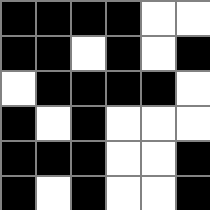[["black", "black", "black", "black", "white", "white"], ["black", "black", "white", "black", "white", "black"], ["white", "black", "black", "black", "black", "white"], ["black", "white", "black", "white", "white", "white"], ["black", "black", "black", "white", "white", "black"], ["black", "white", "black", "white", "white", "black"]]